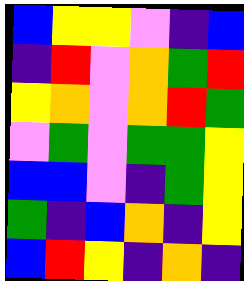[["blue", "yellow", "yellow", "violet", "indigo", "blue"], ["indigo", "red", "violet", "orange", "green", "red"], ["yellow", "orange", "violet", "orange", "red", "green"], ["violet", "green", "violet", "green", "green", "yellow"], ["blue", "blue", "violet", "indigo", "green", "yellow"], ["green", "indigo", "blue", "orange", "indigo", "yellow"], ["blue", "red", "yellow", "indigo", "orange", "indigo"]]